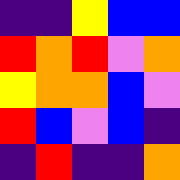[["indigo", "indigo", "yellow", "blue", "blue"], ["red", "orange", "red", "violet", "orange"], ["yellow", "orange", "orange", "blue", "violet"], ["red", "blue", "violet", "blue", "indigo"], ["indigo", "red", "indigo", "indigo", "orange"]]